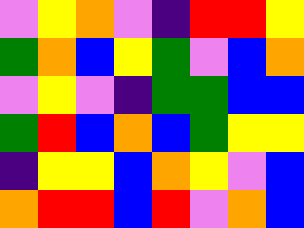[["violet", "yellow", "orange", "violet", "indigo", "red", "red", "yellow"], ["green", "orange", "blue", "yellow", "green", "violet", "blue", "orange"], ["violet", "yellow", "violet", "indigo", "green", "green", "blue", "blue"], ["green", "red", "blue", "orange", "blue", "green", "yellow", "yellow"], ["indigo", "yellow", "yellow", "blue", "orange", "yellow", "violet", "blue"], ["orange", "red", "red", "blue", "red", "violet", "orange", "blue"]]